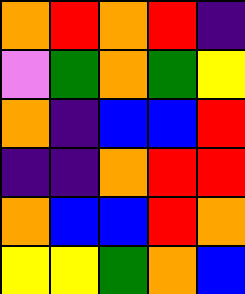[["orange", "red", "orange", "red", "indigo"], ["violet", "green", "orange", "green", "yellow"], ["orange", "indigo", "blue", "blue", "red"], ["indigo", "indigo", "orange", "red", "red"], ["orange", "blue", "blue", "red", "orange"], ["yellow", "yellow", "green", "orange", "blue"]]